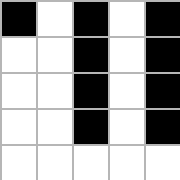[["black", "white", "black", "white", "black"], ["white", "white", "black", "white", "black"], ["white", "white", "black", "white", "black"], ["white", "white", "black", "white", "black"], ["white", "white", "white", "white", "white"]]